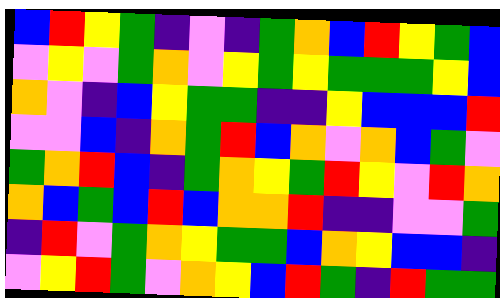[["blue", "red", "yellow", "green", "indigo", "violet", "indigo", "green", "orange", "blue", "red", "yellow", "green", "blue"], ["violet", "yellow", "violet", "green", "orange", "violet", "yellow", "green", "yellow", "green", "green", "green", "yellow", "blue"], ["orange", "violet", "indigo", "blue", "yellow", "green", "green", "indigo", "indigo", "yellow", "blue", "blue", "blue", "red"], ["violet", "violet", "blue", "indigo", "orange", "green", "red", "blue", "orange", "violet", "orange", "blue", "green", "violet"], ["green", "orange", "red", "blue", "indigo", "green", "orange", "yellow", "green", "red", "yellow", "violet", "red", "orange"], ["orange", "blue", "green", "blue", "red", "blue", "orange", "orange", "red", "indigo", "indigo", "violet", "violet", "green"], ["indigo", "red", "violet", "green", "orange", "yellow", "green", "green", "blue", "orange", "yellow", "blue", "blue", "indigo"], ["violet", "yellow", "red", "green", "violet", "orange", "yellow", "blue", "red", "green", "indigo", "red", "green", "green"]]